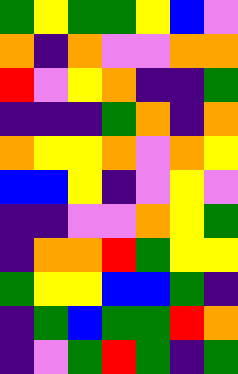[["green", "yellow", "green", "green", "yellow", "blue", "violet"], ["orange", "indigo", "orange", "violet", "violet", "orange", "orange"], ["red", "violet", "yellow", "orange", "indigo", "indigo", "green"], ["indigo", "indigo", "indigo", "green", "orange", "indigo", "orange"], ["orange", "yellow", "yellow", "orange", "violet", "orange", "yellow"], ["blue", "blue", "yellow", "indigo", "violet", "yellow", "violet"], ["indigo", "indigo", "violet", "violet", "orange", "yellow", "green"], ["indigo", "orange", "orange", "red", "green", "yellow", "yellow"], ["green", "yellow", "yellow", "blue", "blue", "green", "indigo"], ["indigo", "green", "blue", "green", "green", "red", "orange"], ["indigo", "violet", "green", "red", "green", "indigo", "green"]]